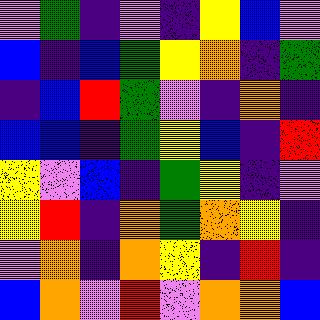[["violet", "green", "indigo", "violet", "indigo", "yellow", "blue", "violet"], ["blue", "indigo", "blue", "green", "yellow", "orange", "indigo", "green"], ["indigo", "blue", "red", "green", "violet", "indigo", "orange", "indigo"], ["blue", "blue", "indigo", "green", "yellow", "blue", "indigo", "red"], ["yellow", "violet", "blue", "indigo", "green", "yellow", "indigo", "violet"], ["yellow", "red", "indigo", "orange", "green", "orange", "yellow", "indigo"], ["violet", "orange", "indigo", "orange", "yellow", "indigo", "red", "indigo"], ["blue", "orange", "violet", "red", "violet", "orange", "orange", "blue"]]